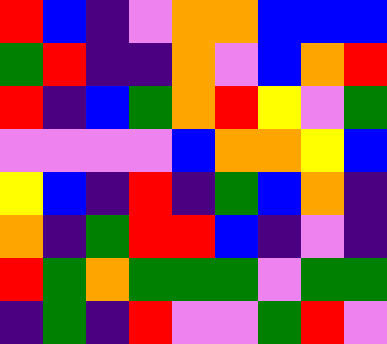[["red", "blue", "indigo", "violet", "orange", "orange", "blue", "blue", "blue"], ["green", "red", "indigo", "indigo", "orange", "violet", "blue", "orange", "red"], ["red", "indigo", "blue", "green", "orange", "red", "yellow", "violet", "green"], ["violet", "violet", "violet", "violet", "blue", "orange", "orange", "yellow", "blue"], ["yellow", "blue", "indigo", "red", "indigo", "green", "blue", "orange", "indigo"], ["orange", "indigo", "green", "red", "red", "blue", "indigo", "violet", "indigo"], ["red", "green", "orange", "green", "green", "green", "violet", "green", "green"], ["indigo", "green", "indigo", "red", "violet", "violet", "green", "red", "violet"]]